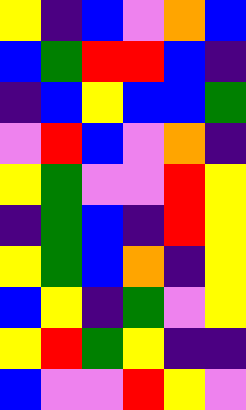[["yellow", "indigo", "blue", "violet", "orange", "blue"], ["blue", "green", "red", "red", "blue", "indigo"], ["indigo", "blue", "yellow", "blue", "blue", "green"], ["violet", "red", "blue", "violet", "orange", "indigo"], ["yellow", "green", "violet", "violet", "red", "yellow"], ["indigo", "green", "blue", "indigo", "red", "yellow"], ["yellow", "green", "blue", "orange", "indigo", "yellow"], ["blue", "yellow", "indigo", "green", "violet", "yellow"], ["yellow", "red", "green", "yellow", "indigo", "indigo"], ["blue", "violet", "violet", "red", "yellow", "violet"]]